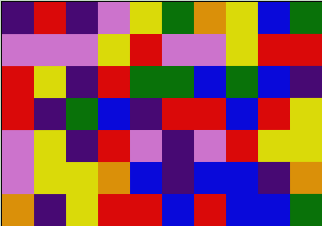[["indigo", "red", "indigo", "violet", "yellow", "green", "orange", "yellow", "blue", "green"], ["violet", "violet", "violet", "yellow", "red", "violet", "violet", "yellow", "red", "red"], ["red", "yellow", "indigo", "red", "green", "green", "blue", "green", "blue", "indigo"], ["red", "indigo", "green", "blue", "indigo", "red", "red", "blue", "red", "yellow"], ["violet", "yellow", "indigo", "red", "violet", "indigo", "violet", "red", "yellow", "yellow"], ["violet", "yellow", "yellow", "orange", "blue", "indigo", "blue", "blue", "indigo", "orange"], ["orange", "indigo", "yellow", "red", "red", "blue", "red", "blue", "blue", "green"]]